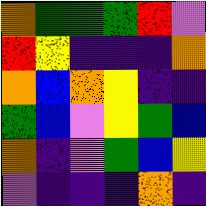[["orange", "green", "green", "green", "red", "violet"], ["red", "yellow", "indigo", "indigo", "indigo", "orange"], ["orange", "blue", "orange", "yellow", "indigo", "indigo"], ["green", "blue", "violet", "yellow", "green", "blue"], ["orange", "indigo", "violet", "green", "blue", "yellow"], ["violet", "indigo", "indigo", "indigo", "orange", "indigo"]]